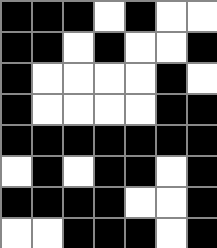[["black", "black", "black", "white", "black", "white", "white"], ["black", "black", "white", "black", "white", "white", "black"], ["black", "white", "white", "white", "white", "black", "white"], ["black", "white", "white", "white", "white", "black", "black"], ["black", "black", "black", "black", "black", "black", "black"], ["white", "black", "white", "black", "black", "white", "black"], ["black", "black", "black", "black", "white", "white", "black"], ["white", "white", "black", "black", "black", "white", "black"]]